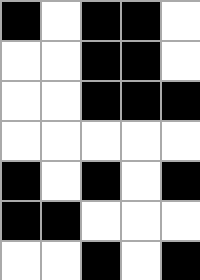[["black", "white", "black", "black", "white"], ["white", "white", "black", "black", "white"], ["white", "white", "black", "black", "black"], ["white", "white", "white", "white", "white"], ["black", "white", "black", "white", "black"], ["black", "black", "white", "white", "white"], ["white", "white", "black", "white", "black"]]